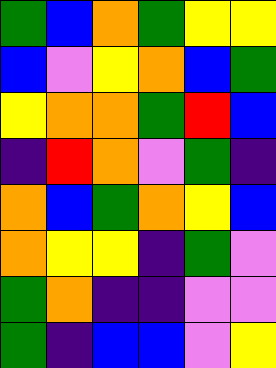[["green", "blue", "orange", "green", "yellow", "yellow"], ["blue", "violet", "yellow", "orange", "blue", "green"], ["yellow", "orange", "orange", "green", "red", "blue"], ["indigo", "red", "orange", "violet", "green", "indigo"], ["orange", "blue", "green", "orange", "yellow", "blue"], ["orange", "yellow", "yellow", "indigo", "green", "violet"], ["green", "orange", "indigo", "indigo", "violet", "violet"], ["green", "indigo", "blue", "blue", "violet", "yellow"]]